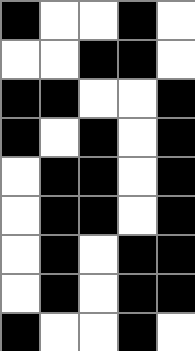[["black", "white", "white", "black", "white"], ["white", "white", "black", "black", "white"], ["black", "black", "white", "white", "black"], ["black", "white", "black", "white", "black"], ["white", "black", "black", "white", "black"], ["white", "black", "black", "white", "black"], ["white", "black", "white", "black", "black"], ["white", "black", "white", "black", "black"], ["black", "white", "white", "black", "white"]]